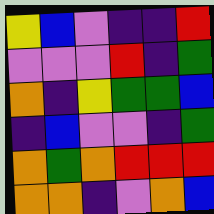[["yellow", "blue", "violet", "indigo", "indigo", "red"], ["violet", "violet", "violet", "red", "indigo", "green"], ["orange", "indigo", "yellow", "green", "green", "blue"], ["indigo", "blue", "violet", "violet", "indigo", "green"], ["orange", "green", "orange", "red", "red", "red"], ["orange", "orange", "indigo", "violet", "orange", "blue"]]